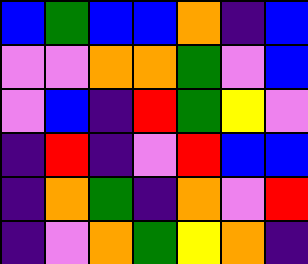[["blue", "green", "blue", "blue", "orange", "indigo", "blue"], ["violet", "violet", "orange", "orange", "green", "violet", "blue"], ["violet", "blue", "indigo", "red", "green", "yellow", "violet"], ["indigo", "red", "indigo", "violet", "red", "blue", "blue"], ["indigo", "orange", "green", "indigo", "orange", "violet", "red"], ["indigo", "violet", "orange", "green", "yellow", "orange", "indigo"]]